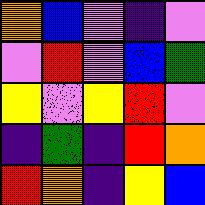[["orange", "blue", "violet", "indigo", "violet"], ["violet", "red", "violet", "blue", "green"], ["yellow", "violet", "yellow", "red", "violet"], ["indigo", "green", "indigo", "red", "orange"], ["red", "orange", "indigo", "yellow", "blue"]]